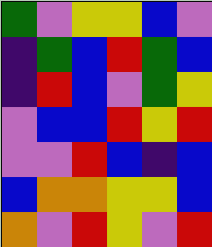[["green", "violet", "yellow", "yellow", "blue", "violet"], ["indigo", "green", "blue", "red", "green", "blue"], ["indigo", "red", "blue", "violet", "green", "yellow"], ["violet", "blue", "blue", "red", "yellow", "red"], ["violet", "violet", "red", "blue", "indigo", "blue"], ["blue", "orange", "orange", "yellow", "yellow", "blue"], ["orange", "violet", "red", "yellow", "violet", "red"]]